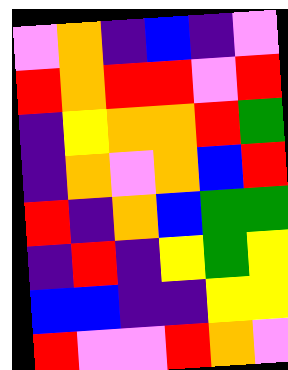[["violet", "orange", "indigo", "blue", "indigo", "violet"], ["red", "orange", "red", "red", "violet", "red"], ["indigo", "yellow", "orange", "orange", "red", "green"], ["indigo", "orange", "violet", "orange", "blue", "red"], ["red", "indigo", "orange", "blue", "green", "green"], ["indigo", "red", "indigo", "yellow", "green", "yellow"], ["blue", "blue", "indigo", "indigo", "yellow", "yellow"], ["red", "violet", "violet", "red", "orange", "violet"]]